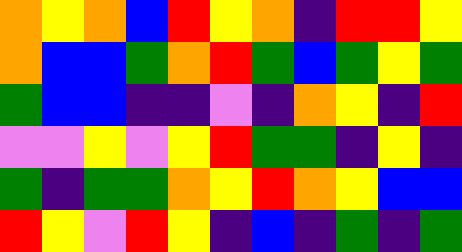[["orange", "yellow", "orange", "blue", "red", "yellow", "orange", "indigo", "red", "red", "yellow"], ["orange", "blue", "blue", "green", "orange", "red", "green", "blue", "green", "yellow", "green"], ["green", "blue", "blue", "indigo", "indigo", "violet", "indigo", "orange", "yellow", "indigo", "red"], ["violet", "violet", "yellow", "violet", "yellow", "red", "green", "green", "indigo", "yellow", "indigo"], ["green", "indigo", "green", "green", "orange", "yellow", "red", "orange", "yellow", "blue", "blue"], ["red", "yellow", "violet", "red", "yellow", "indigo", "blue", "indigo", "green", "indigo", "green"]]